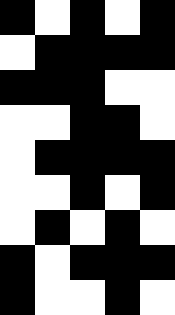[["black", "white", "black", "white", "black"], ["white", "black", "black", "black", "black"], ["black", "black", "black", "white", "white"], ["white", "white", "black", "black", "white"], ["white", "black", "black", "black", "black"], ["white", "white", "black", "white", "black"], ["white", "black", "white", "black", "white"], ["black", "white", "black", "black", "black"], ["black", "white", "white", "black", "white"]]